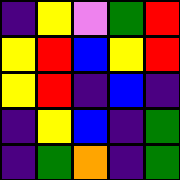[["indigo", "yellow", "violet", "green", "red"], ["yellow", "red", "blue", "yellow", "red"], ["yellow", "red", "indigo", "blue", "indigo"], ["indigo", "yellow", "blue", "indigo", "green"], ["indigo", "green", "orange", "indigo", "green"]]